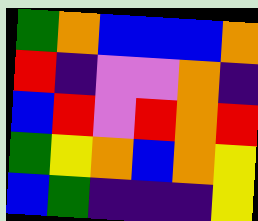[["green", "orange", "blue", "blue", "blue", "orange"], ["red", "indigo", "violet", "violet", "orange", "indigo"], ["blue", "red", "violet", "red", "orange", "red"], ["green", "yellow", "orange", "blue", "orange", "yellow"], ["blue", "green", "indigo", "indigo", "indigo", "yellow"]]